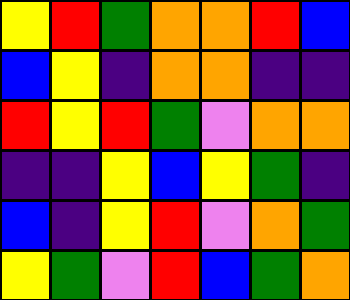[["yellow", "red", "green", "orange", "orange", "red", "blue"], ["blue", "yellow", "indigo", "orange", "orange", "indigo", "indigo"], ["red", "yellow", "red", "green", "violet", "orange", "orange"], ["indigo", "indigo", "yellow", "blue", "yellow", "green", "indigo"], ["blue", "indigo", "yellow", "red", "violet", "orange", "green"], ["yellow", "green", "violet", "red", "blue", "green", "orange"]]